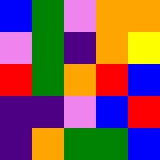[["blue", "green", "violet", "orange", "orange"], ["violet", "green", "indigo", "orange", "yellow"], ["red", "green", "orange", "red", "blue"], ["indigo", "indigo", "violet", "blue", "red"], ["indigo", "orange", "green", "green", "blue"]]